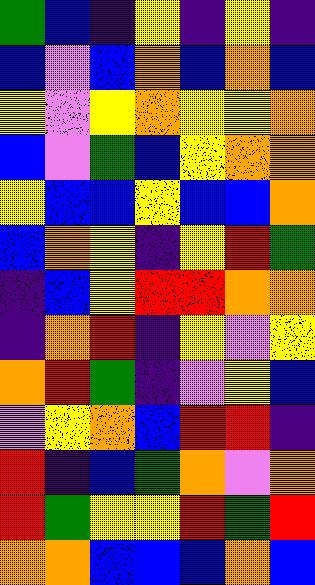[["green", "blue", "indigo", "yellow", "indigo", "yellow", "indigo"], ["blue", "violet", "blue", "orange", "blue", "orange", "blue"], ["yellow", "violet", "yellow", "orange", "yellow", "yellow", "orange"], ["blue", "violet", "green", "blue", "yellow", "orange", "orange"], ["yellow", "blue", "blue", "yellow", "blue", "blue", "orange"], ["blue", "orange", "yellow", "indigo", "yellow", "red", "green"], ["indigo", "blue", "yellow", "red", "red", "orange", "orange"], ["indigo", "orange", "red", "indigo", "yellow", "violet", "yellow"], ["orange", "red", "green", "indigo", "violet", "yellow", "blue"], ["violet", "yellow", "orange", "blue", "red", "red", "indigo"], ["red", "indigo", "blue", "green", "orange", "violet", "orange"], ["red", "green", "yellow", "yellow", "red", "green", "red"], ["orange", "orange", "blue", "blue", "blue", "orange", "blue"]]